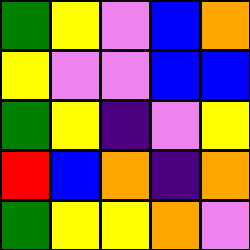[["green", "yellow", "violet", "blue", "orange"], ["yellow", "violet", "violet", "blue", "blue"], ["green", "yellow", "indigo", "violet", "yellow"], ["red", "blue", "orange", "indigo", "orange"], ["green", "yellow", "yellow", "orange", "violet"]]